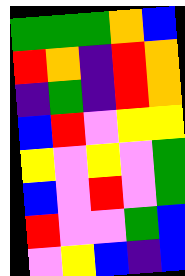[["green", "green", "green", "orange", "blue"], ["red", "orange", "indigo", "red", "orange"], ["indigo", "green", "indigo", "red", "orange"], ["blue", "red", "violet", "yellow", "yellow"], ["yellow", "violet", "yellow", "violet", "green"], ["blue", "violet", "red", "violet", "green"], ["red", "violet", "violet", "green", "blue"], ["violet", "yellow", "blue", "indigo", "blue"]]